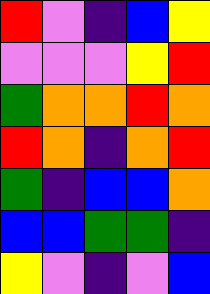[["red", "violet", "indigo", "blue", "yellow"], ["violet", "violet", "violet", "yellow", "red"], ["green", "orange", "orange", "red", "orange"], ["red", "orange", "indigo", "orange", "red"], ["green", "indigo", "blue", "blue", "orange"], ["blue", "blue", "green", "green", "indigo"], ["yellow", "violet", "indigo", "violet", "blue"]]